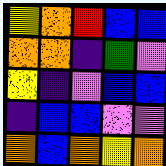[["yellow", "orange", "red", "blue", "blue"], ["orange", "orange", "indigo", "green", "violet"], ["yellow", "indigo", "violet", "blue", "blue"], ["indigo", "blue", "blue", "violet", "violet"], ["orange", "blue", "orange", "yellow", "orange"]]